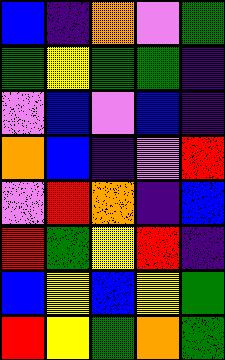[["blue", "indigo", "orange", "violet", "green"], ["green", "yellow", "green", "green", "indigo"], ["violet", "blue", "violet", "blue", "indigo"], ["orange", "blue", "indigo", "violet", "red"], ["violet", "red", "orange", "indigo", "blue"], ["red", "green", "yellow", "red", "indigo"], ["blue", "yellow", "blue", "yellow", "green"], ["red", "yellow", "green", "orange", "green"]]